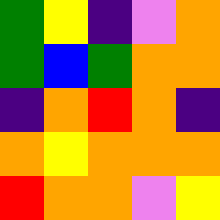[["green", "yellow", "indigo", "violet", "orange"], ["green", "blue", "green", "orange", "orange"], ["indigo", "orange", "red", "orange", "indigo"], ["orange", "yellow", "orange", "orange", "orange"], ["red", "orange", "orange", "violet", "yellow"]]